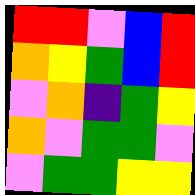[["red", "red", "violet", "blue", "red"], ["orange", "yellow", "green", "blue", "red"], ["violet", "orange", "indigo", "green", "yellow"], ["orange", "violet", "green", "green", "violet"], ["violet", "green", "green", "yellow", "yellow"]]